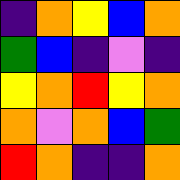[["indigo", "orange", "yellow", "blue", "orange"], ["green", "blue", "indigo", "violet", "indigo"], ["yellow", "orange", "red", "yellow", "orange"], ["orange", "violet", "orange", "blue", "green"], ["red", "orange", "indigo", "indigo", "orange"]]